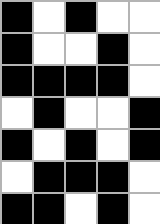[["black", "white", "black", "white", "white"], ["black", "white", "white", "black", "white"], ["black", "black", "black", "black", "white"], ["white", "black", "white", "white", "black"], ["black", "white", "black", "white", "black"], ["white", "black", "black", "black", "white"], ["black", "black", "white", "black", "white"]]